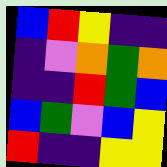[["blue", "red", "yellow", "indigo", "indigo"], ["indigo", "violet", "orange", "green", "orange"], ["indigo", "indigo", "red", "green", "blue"], ["blue", "green", "violet", "blue", "yellow"], ["red", "indigo", "indigo", "yellow", "yellow"]]